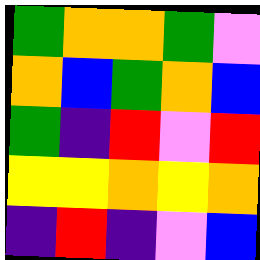[["green", "orange", "orange", "green", "violet"], ["orange", "blue", "green", "orange", "blue"], ["green", "indigo", "red", "violet", "red"], ["yellow", "yellow", "orange", "yellow", "orange"], ["indigo", "red", "indigo", "violet", "blue"]]